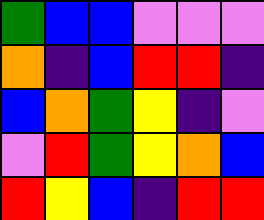[["green", "blue", "blue", "violet", "violet", "violet"], ["orange", "indigo", "blue", "red", "red", "indigo"], ["blue", "orange", "green", "yellow", "indigo", "violet"], ["violet", "red", "green", "yellow", "orange", "blue"], ["red", "yellow", "blue", "indigo", "red", "red"]]